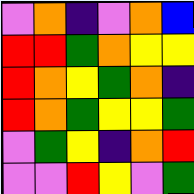[["violet", "orange", "indigo", "violet", "orange", "blue"], ["red", "red", "green", "orange", "yellow", "yellow"], ["red", "orange", "yellow", "green", "orange", "indigo"], ["red", "orange", "green", "yellow", "yellow", "green"], ["violet", "green", "yellow", "indigo", "orange", "red"], ["violet", "violet", "red", "yellow", "violet", "green"]]